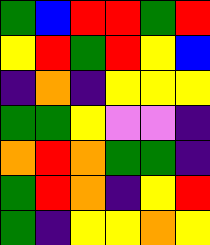[["green", "blue", "red", "red", "green", "red"], ["yellow", "red", "green", "red", "yellow", "blue"], ["indigo", "orange", "indigo", "yellow", "yellow", "yellow"], ["green", "green", "yellow", "violet", "violet", "indigo"], ["orange", "red", "orange", "green", "green", "indigo"], ["green", "red", "orange", "indigo", "yellow", "red"], ["green", "indigo", "yellow", "yellow", "orange", "yellow"]]